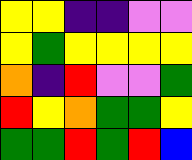[["yellow", "yellow", "indigo", "indigo", "violet", "violet"], ["yellow", "green", "yellow", "yellow", "yellow", "yellow"], ["orange", "indigo", "red", "violet", "violet", "green"], ["red", "yellow", "orange", "green", "green", "yellow"], ["green", "green", "red", "green", "red", "blue"]]